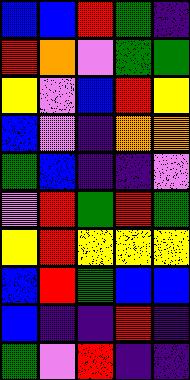[["blue", "blue", "red", "green", "indigo"], ["red", "orange", "violet", "green", "green"], ["yellow", "violet", "blue", "red", "yellow"], ["blue", "violet", "indigo", "orange", "orange"], ["green", "blue", "indigo", "indigo", "violet"], ["violet", "red", "green", "red", "green"], ["yellow", "red", "yellow", "yellow", "yellow"], ["blue", "red", "green", "blue", "blue"], ["blue", "indigo", "indigo", "red", "indigo"], ["green", "violet", "red", "indigo", "indigo"]]